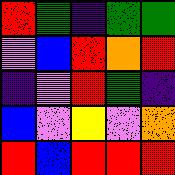[["red", "green", "indigo", "green", "green"], ["violet", "blue", "red", "orange", "red"], ["indigo", "violet", "red", "green", "indigo"], ["blue", "violet", "yellow", "violet", "orange"], ["red", "blue", "red", "red", "red"]]